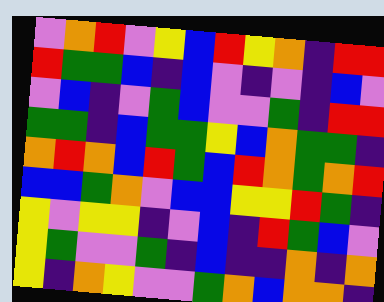[["violet", "orange", "red", "violet", "yellow", "blue", "red", "yellow", "orange", "indigo", "red", "red"], ["red", "green", "green", "blue", "indigo", "blue", "violet", "indigo", "violet", "indigo", "blue", "violet"], ["violet", "blue", "indigo", "violet", "green", "blue", "violet", "violet", "green", "indigo", "red", "red"], ["green", "green", "indigo", "blue", "green", "green", "yellow", "blue", "orange", "green", "green", "indigo"], ["orange", "red", "orange", "blue", "red", "green", "blue", "red", "orange", "green", "orange", "red"], ["blue", "blue", "green", "orange", "violet", "blue", "blue", "yellow", "yellow", "red", "green", "indigo"], ["yellow", "violet", "yellow", "yellow", "indigo", "violet", "blue", "indigo", "red", "green", "blue", "violet"], ["yellow", "green", "violet", "violet", "green", "indigo", "blue", "indigo", "indigo", "orange", "indigo", "orange"], ["yellow", "indigo", "orange", "yellow", "violet", "violet", "green", "orange", "blue", "orange", "orange", "indigo"]]